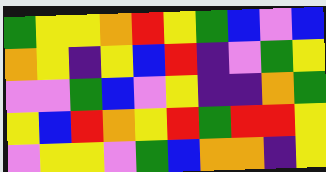[["green", "yellow", "yellow", "orange", "red", "yellow", "green", "blue", "violet", "blue"], ["orange", "yellow", "indigo", "yellow", "blue", "red", "indigo", "violet", "green", "yellow"], ["violet", "violet", "green", "blue", "violet", "yellow", "indigo", "indigo", "orange", "green"], ["yellow", "blue", "red", "orange", "yellow", "red", "green", "red", "red", "yellow"], ["violet", "yellow", "yellow", "violet", "green", "blue", "orange", "orange", "indigo", "yellow"]]